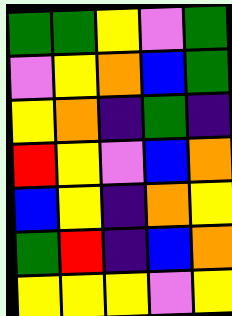[["green", "green", "yellow", "violet", "green"], ["violet", "yellow", "orange", "blue", "green"], ["yellow", "orange", "indigo", "green", "indigo"], ["red", "yellow", "violet", "blue", "orange"], ["blue", "yellow", "indigo", "orange", "yellow"], ["green", "red", "indigo", "blue", "orange"], ["yellow", "yellow", "yellow", "violet", "yellow"]]